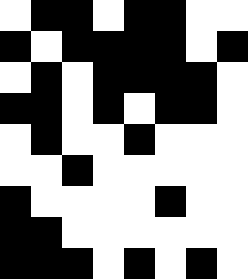[["white", "black", "black", "white", "black", "black", "white", "white"], ["black", "white", "black", "black", "black", "black", "white", "black"], ["white", "black", "white", "black", "black", "black", "black", "white"], ["black", "black", "white", "black", "white", "black", "black", "white"], ["white", "black", "white", "white", "black", "white", "white", "white"], ["white", "white", "black", "white", "white", "white", "white", "white"], ["black", "white", "white", "white", "white", "black", "white", "white"], ["black", "black", "white", "white", "white", "white", "white", "white"], ["black", "black", "black", "white", "black", "white", "black", "white"]]